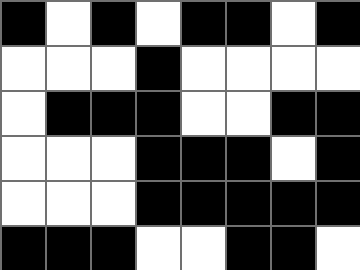[["black", "white", "black", "white", "black", "black", "white", "black"], ["white", "white", "white", "black", "white", "white", "white", "white"], ["white", "black", "black", "black", "white", "white", "black", "black"], ["white", "white", "white", "black", "black", "black", "white", "black"], ["white", "white", "white", "black", "black", "black", "black", "black"], ["black", "black", "black", "white", "white", "black", "black", "white"]]